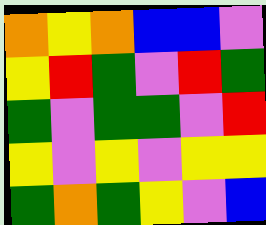[["orange", "yellow", "orange", "blue", "blue", "violet"], ["yellow", "red", "green", "violet", "red", "green"], ["green", "violet", "green", "green", "violet", "red"], ["yellow", "violet", "yellow", "violet", "yellow", "yellow"], ["green", "orange", "green", "yellow", "violet", "blue"]]